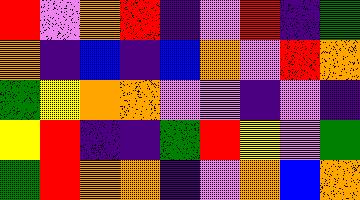[["red", "violet", "orange", "red", "indigo", "violet", "red", "indigo", "green"], ["orange", "indigo", "blue", "indigo", "blue", "orange", "violet", "red", "orange"], ["green", "yellow", "orange", "orange", "violet", "violet", "indigo", "violet", "indigo"], ["yellow", "red", "indigo", "indigo", "green", "red", "yellow", "violet", "green"], ["green", "red", "orange", "orange", "indigo", "violet", "orange", "blue", "orange"]]